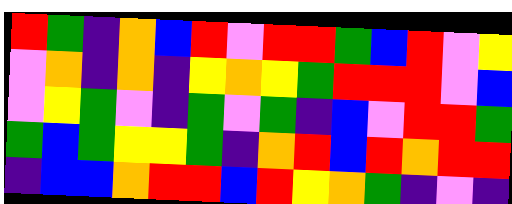[["red", "green", "indigo", "orange", "blue", "red", "violet", "red", "red", "green", "blue", "red", "violet", "yellow"], ["violet", "orange", "indigo", "orange", "indigo", "yellow", "orange", "yellow", "green", "red", "red", "red", "violet", "blue"], ["violet", "yellow", "green", "violet", "indigo", "green", "violet", "green", "indigo", "blue", "violet", "red", "red", "green"], ["green", "blue", "green", "yellow", "yellow", "green", "indigo", "orange", "red", "blue", "red", "orange", "red", "red"], ["indigo", "blue", "blue", "orange", "red", "red", "blue", "red", "yellow", "orange", "green", "indigo", "violet", "indigo"]]